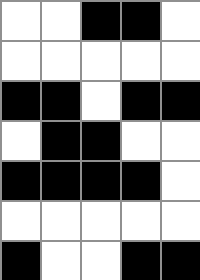[["white", "white", "black", "black", "white"], ["white", "white", "white", "white", "white"], ["black", "black", "white", "black", "black"], ["white", "black", "black", "white", "white"], ["black", "black", "black", "black", "white"], ["white", "white", "white", "white", "white"], ["black", "white", "white", "black", "black"]]